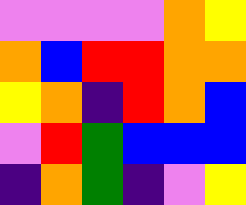[["violet", "violet", "violet", "violet", "orange", "yellow"], ["orange", "blue", "red", "red", "orange", "orange"], ["yellow", "orange", "indigo", "red", "orange", "blue"], ["violet", "red", "green", "blue", "blue", "blue"], ["indigo", "orange", "green", "indigo", "violet", "yellow"]]